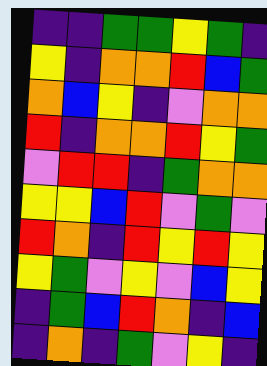[["indigo", "indigo", "green", "green", "yellow", "green", "indigo"], ["yellow", "indigo", "orange", "orange", "red", "blue", "green"], ["orange", "blue", "yellow", "indigo", "violet", "orange", "orange"], ["red", "indigo", "orange", "orange", "red", "yellow", "green"], ["violet", "red", "red", "indigo", "green", "orange", "orange"], ["yellow", "yellow", "blue", "red", "violet", "green", "violet"], ["red", "orange", "indigo", "red", "yellow", "red", "yellow"], ["yellow", "green", "violet", "yellow", "violet", "blue", "yellow"], ["indigo", "green", "blue", "red", "orange", "indigo", "blue"], ["indigo", "orange", "indigo", "green", "violet", "yellow", "indigo"]]